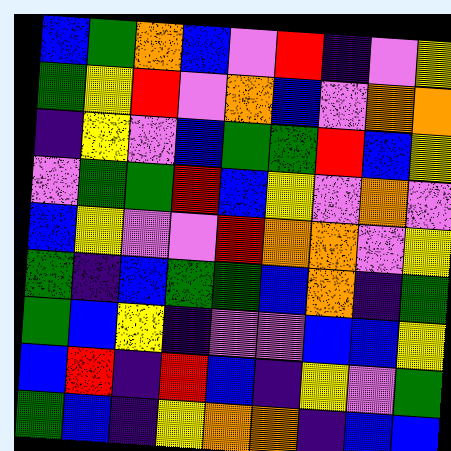[["blue", "green", "orange", "blue", "violet", "red", "indigo", "violet", "yellow"], ["green", "yellow", "red", "violet", "orange", "blue", "violet", "orange", "orange"], ["indigo", "yellow", "violet", "blue", "green", "green", "red", "blue", "yellow"], ["violet", "green", "green", "red", "blue", "yellow", "violet", "orange", "violet"], ["blue", "yellow", "violet", "violet", "red", "orange", "orange", "violet", "yellow"], ["green", "indigo", "blue", "green", "green", "blue", "orange", "indigo", "green"], ["green", "blue", "yellow", "indigo", "violet", "violet", "blue", "blue", "yellow"], ["blue", "red", "indigo", "red", "blue", "indigo", "yellow", "violet", "green"], ["green", "blue", "indigo", "yellow", "orange", "orange", "indigo", "blue", "blue"]]